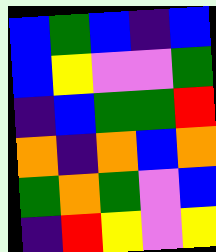[["blue", "green", "blue", "indigo", "blue"], ["blue", "yellow", "violet", "violet", "green"], ["indigo", "blue", "green", "green", "red"], ["orange", "indigo", "orange", "blue", "orange"], ["green", "orange", "green", "violet", "blue"], ["indigo", "red", "yellow", "violet", "yellow"]]